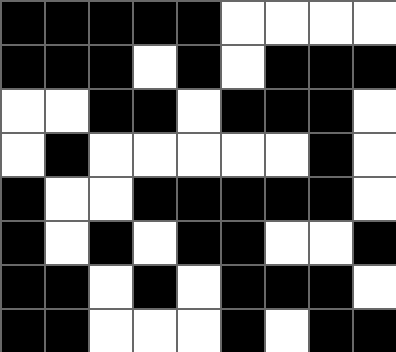[["black", "black", "black", "black", "black", "white", "white", "white", "white"], ["black", "black", "black", "white", "black", "white", "black", "black", "black"], ["white", "white", "black", "black", "white", "black", "black", "black", "white"], ["white", "black", "white", "white", "white", "white", "white", "black", "white"], ["black", "white", "white", "black", "black", "black", "black", "black", "white"], ["black", "white", "black", "white", "black", "black", "white", "white", "black"], ["black", "black", "white", "black", "white", "black", "black", "black", "white"], ["black", "black", "white", "white", "white", "black", "white", "black", "black"]]